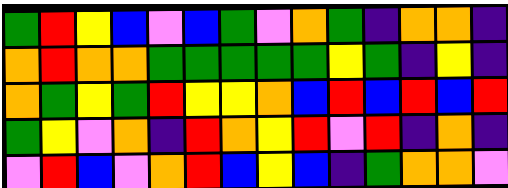[["green", "red", "yellow", "blue", "violet", "blue", "green", "violet", "orange", "green", "indigo", "orange", "orange", "indigo"], ["orange", "red", "orange", "orange", "green", "green", "green", "green", "green", "yellow", "green", "indigo", "yellow", "indigo"], ["orange", "green", "yellow", "green", "red", "yellow", "yellow", "orange", "blue", "red", "blue", "red", "blue", "red"], ["green", "yellow", "violet", "orange", "indigo", "red", "orange", "yellow", "red", "violet", "red", "indigo", "orange", "indigo"], ["violet", "red", "blue", "violet", "orange", "red", "blue", "yellow", "blue", "indigo", "green", "orange", "orange", "violet"]]